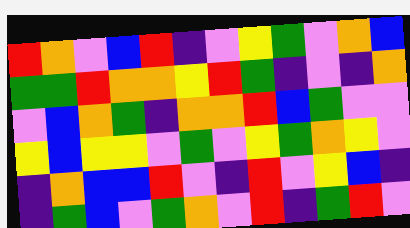[["red", "orange", "violet", "blue", "red", "indigo", "violet", "yellow", "green", "violet", "orange", "blue"], ["green", "green", "red", "orange", "orange", "yellow", "red", "green", "indigo", "violet", "indigo", "orange"], ["violet", "blue", "orange", "green", "indigo", "orange", "orange", "red", "blue", "green", "violet", "violet"], ["yellow", "blue", "yellow", "yellow", "violet", "green", "violet", "yellow", "green", "orange", "yellow", "violet"], ["indigo", "orange", "blue", "blue", "red", "violet", "indigo", "red", "violet", "yellow", "blue", "indigo"], ["indigo", "green", "blue", "violet", "green", "orange", "violet", "red", "indigo", "green", "red", "violet"]]